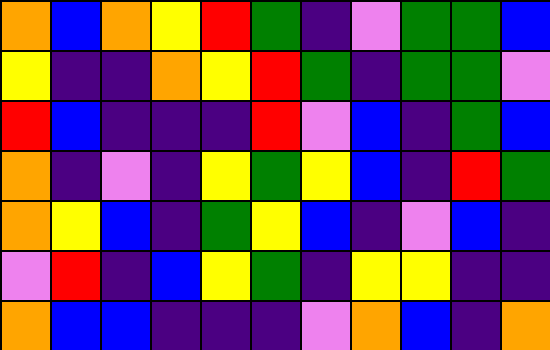[["orange", "blue", "orange", "yellow", "red", "green", "indigo", "violet", "green", "green", "blue"], ["yellow", "indigo", "indigo", "orange", "yellow", "red", "green", "indigo", "green", "green", "violet"], ["red", "blue", "indigo", "indigo", "indigo", "red", "violet", "blue", "indigo", "green", "blue"], ["orange", "indigo", "violet", "indigo", "yellow", "green", "yellow", "blue", "indigo", "red", "green"], ["orange", "yellow", "blue", "indigo", "green", "yellow", "blue", "indigo", "violet", "blue", "indigo"], ["violet", "red", "indigo", "blue", "yellow", "green", "indigo", "yellow", "yellow", "indigo", "indigo"], ["orange", "blue", "blue", "indigo", "indigo", "indigo", "violet", "orange", "blue", "indigo", "orange"]]